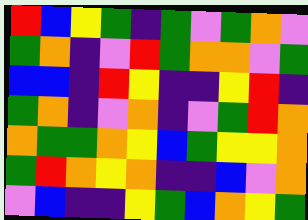[["red", "blue", "yellow", "green", "indigo", "green", "violet", "green", "orange", "violet"], ["green", "orange", "indigo", "violet", "red", "green", "orange", "orange", "violet", "green"], ["blue", "blue", "indigo", "red", "yellow", "indigo", "indigo", "yellow", "red", "indigo"], ["green", "orange", "indigo", "violet", "orange", "indigo", "violet", "green", "red", "orange"], ["orange", "green", "green", "orange", "yellow", "blue", "green", "yellow", "yellow", "orange"], ["green", "red", "orange", "yellow", "orange", "indigo", "indigo", "blue", "violet", "orange"], ["violet", "blue", "indigo", "indigo", "yellow", "green", "blue", "orange", "yellow", "green"]]